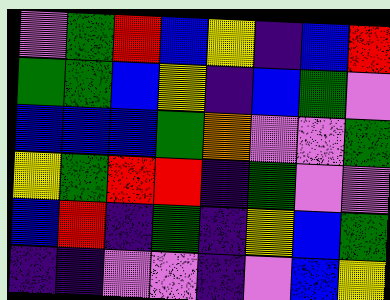[["violet", "green", "red", "blue", "yellow", "indigo", "blue", "red"], ["green", "green", "blue", "yellow", "indigo", "blue", "green", "violet"], ["blue", "blue", "blue", "green", "orange", "violet", "violet", "green"], ["yellow", "green", "red", "red", "indigo", "green", "violet", "violet"], ["blue", "red", "indigo", "green", "indigo", "yellow", "blue", "green"], ["indigo", "indigo", "violet", "violet", "indigo", "violet", "blue", "yellow"]]